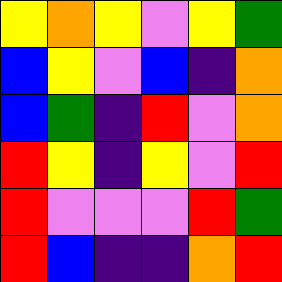[["yellow", "orange", "yellow", "violet", "yellow", "green"], ["blue", "yellow", "violet", "blue", "indigo", "orange"], ["blue", "green", "indigo", "red", "violet", "orange"], ["red", "yellow", "indigo", "yellow", "violet", "red"], ["red", "violet", "violet", "violet", "red", "green"], ["red", "blue", "indigo", "indigo", "orange", "red"]]